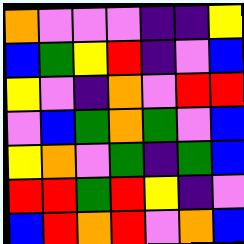[["orange", "violet", "violet", "violet", "indigo", "indigo", "yellow"], ["blue", "green", "yellow", "red", "indigo", "violet", "blue"], ["yellow", "violet", "indigo", "orange", "violet", "red", "red"], ["violet", "blue", "green", "orange", "green", "violet", "blue"], ["yellow", "orange", "violet", "green", "indigo", "green", "blue"], ["red", "red", "green", "red", "yellow", "indigo", "violet"], ["blue", "red", "orange", "red", "violet", "orange", "blue"]]